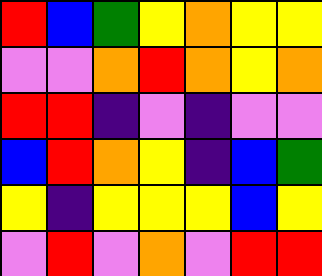[["red", "blue", "green", "yellow", "orange", "yellow", "yellow"], ["violet", "violet", "orange", "red", "orange", "yellow", "orange"], ["red", "red", "indigo", "violet", "indigo", "violet", "violet"], ["blue", "red", "orange", "yellow", "indigo", "blue", "green"], ["yellow", "indigo", "yellow", "yellow", "yellow", "blue", "yellow"], ["violet", "red", "violet", "orange", "violet", "red", "red"]]